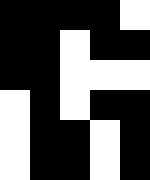[["black", "black", "black", "black", "white"], ["black", "black", "white", "black", "black"], ["black", "black", "white", "white", "white"], ["white", "black", "white", "black", "black"], ["white", "black", "black", "white", "black"], ["white", "black", "black", "white", "black"]]